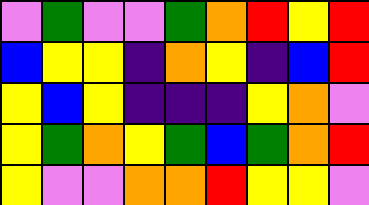[["violet", "green", "violet", "violet", "green", "orange", "red", "yellow", "red"], ["blue", "yellow", "yellow", "indigo", "orange", "yellow", "indigo", "blue", "red"], ["yellow", "blue", "yellow", "indigo", "indigo", "indigo", "yellow", "orange", "violet"], ["yellow", "green", "orange", "yellow", "green", "blue", "green", "orange", "red"], ["yellow", "violet", "violet", "orange", "orange", "red", "yellow", "yellow", "violet"]]